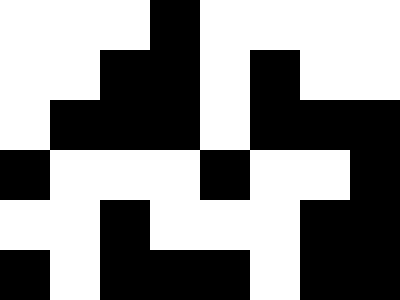[["white", "white", "white", "black", "white", "white", "white", "white"], ["white", "white", "black", "black", "white", "black", "white", "white"], ["white", "black", "black", "black", "white", "black", "black", "black"], ["black", "white", "white", "white", "black", "white", "white", "black"], ["white", "white", "black", "white", "white", "white", "black", "black"], ["black", "white", "black", "black", "black", "white", "black", "black"]]